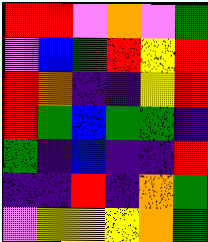[["red", "red", "violet", "orange", "violet", "green"], ["violet", "blue", "green", "red", "yellow", "red"], ["red", "orange", "indigo", "indigo", "yellow", "red"], ["red", "green", "blue", "green", "green", "indigo"], ["green", "indigo", "blue", "indigo", "indigo", "red"], ["indigo", "indigo", "red", "indigo", "orange", "green"], ["violet", "yellow", "yellow", "yellow", "orange", "green"]]